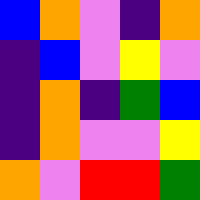[["blue", "orange", "violet", "indigo", "orange"], ["indigo", "blue", "violet", "yellow", "violet"], ["indigo", "orange", "indigo", "green", "blue"], ["indigo", "orange", "violet", "violet", "yellow"], ["orange", "violet", "red", "red", "green"]]